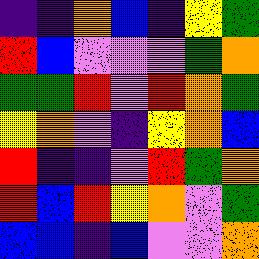[["indigo", "indigo", "orange", "blue", "indigo", "yellow", "green"], ["red", "blue", "violet", "violet", "violet", "green", "orange"], ["green", "green", "red", "violet", "red", "orange", "green"], ["yellow", "orange", "violet", "indigo", "yellow", "orange", "blue"], ["red", "indigo", "indigo", "violet", "red", "green", "orange"], ["red", "blue", "red", "yellow", "orange", "violet", "green"], ["blue", "blue", "indigo", "blue", "violet", "violet", "orange"]]